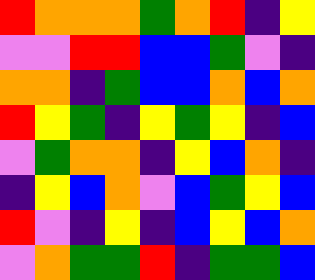[["red", "orange", "orange", "orange", "green", "orange", "red", "indigo", "yellow"], ["violet", "violet", "red", "red", "blue", "blue", "green", "violet", "indigo"], ["orange", "orange", "indigo", "green", "blue", "blue", "orange", "blue", "orange"], ["red", "yellow", "green", "indigo", "yellow", "green", "yellow", "indigo", "blue"], ["violet", "green", "orange", "orange", "indigo", "yellow", "blue", "orange", "indigo"], ["indigo", "yellow", "blue", "orange", "violet", "blue", "green", "yellow", "blue"], ["red", "violet", "indigo", "yellow", "indigo", "blue", "yellow", "blue", "orange"], ["violet", "orange", "green", "green", "red", "indigo", "green", "green", "blue"]]